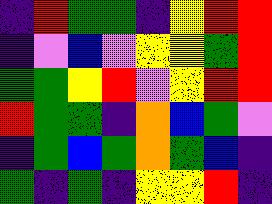[["indigo", "red", "green", "green", "indigo", "yellow", "red", "red"], ["indigo", "violet", "blue", "violet", "yellow", "yellow", "green", "red"], ["green", "green", "yellow", "red", "violet", "yellow", "red", "red"], ["red", "green", "green", "indigo", "orange", "blue", "green", "violet"], ["indigo", "green", "blue", "green", "orange", "green", "blue", "indigo"], ["green", "indigo", "green", "indigo", "yellow", "yellow", "red", "indigo"]]